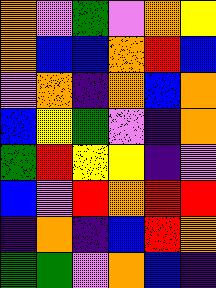[["orange", "violet", "green", "violet", "orange", "yellow"], ["orange", "blue", "blue", "orange", "red", "blue"], ["violet", "orange", "indigo", "orange", "blue", "orange"], ["blue", "yellow", "green", "violet", "indigo", "orange"], ["green", "red", "yellow", "yellow", "indigo", "violet"], ["blue", "violet", "red", "orange", "red", "red"], ["indigo", "orange", "indigo", "blue", "red", "orange"], ["green", "green", "violet", "orange", "blue", "indigo"]]